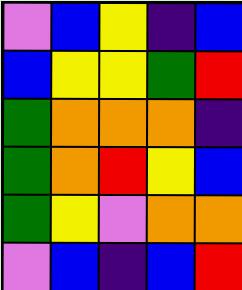[["violet", "blue", "yellow", "indigo", "blue"], ["blue", "yellow", "yellow", "green", "red"], ["green", "orange", "orange", "orange", "indigo"], ["green", "orange", "red", "yellow", "blue"], ["green", "yellow", "violet", "orange", "orange"], ["violet", "blue", "indigo", "blue", "red"]]